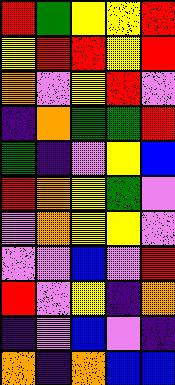[["red", "green", "yellow", "yellow", "red"], ["yellow", "red", "red", "yellow", "red"], ["orange", "violet", "yellow", "red", "violet"], ["indigo", "orange", "green", "green", "red"], ["green", "indigo", "violet", "yellow", "blue"], ["red", "orange", "yellow", "green", "violet"], ["violet", "orange", "yellow", "yellow", "violet"], ["violet", "violet", "blue", "violet", "red"], ["red", "violet", "yellow", "indigo", "orange"], ["indigo", "violet", "blue", "violet", "indigo"], ["orange", "indigo", "orange", "blue", "blue"]]